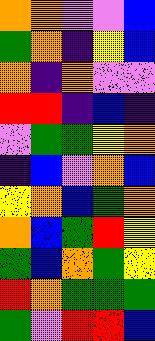[["orange", "orange", "violet", "violet", "blue"], ["green", "orange", "indigo", "yellow", "blue"], ["orange", "indigo", "orange", "violet", "violet"], ["red", "red", "indigo", "blue", "indigo"], ["violet", "green", "green", "yellow", "orange"], ["indigo", "blue", "violet", "orange", "blue"], ["yellow", "orange", "blue", "green", "orange"], ["orange", "blue", "green", "red", "yellow"], ["green", "blue", "orange", "green", "yellow"], ["red", "orange", "green", "green", "green"], ["green", "violet", "red", "red", "blue"]]